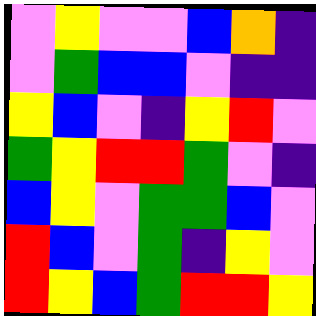[["violet", "yellow", "violet", "violet", "blue", "orange", "indigo"], ["violet", "green", "blue", "blue", "violet", "indigo", "indigo"], ["yellow", "blue", "violet", "indigo", "yellow", "red", "violet"], ["green", "yellow", "red", "red", "green", "violet", "indigo"], ["blue", "yellow", "violet", "green", "green", "blue", "violet"], ["red", "blue", "violet", "green", "indigo", "yellow", "violet"], ["red", "yellow", "blue", "green", "red", "red", "yellow"]]